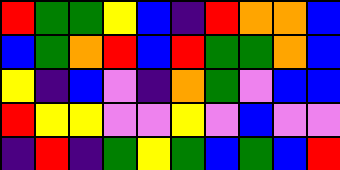[["red", "green", "green", "yellow", "blue", "indigo", "red", "orange", "orange", "blue"], ["blue", "green", "orange", "red", "blue", "red", "green", "green", "orange", "blue"], ["yellow", "indigo", "blue", "violet", "indigo", "orange", "green", "violet", "blue", "blue"], ["red", "yellow", "yellow", "violet", "violet", "yellow", "violet", "blue", "violet", "violet"], ["indigo", "red", "indigo", "green", "yellow", "green", "blue", "green", "blue", "red"]]